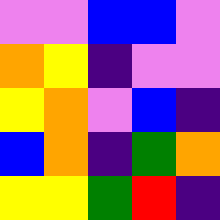[["violet", "violet", "blue", "blue", "violet"], ["orange", "yellow", "indigo", "violet", "violet"], ["yellow", "orange", "violet", "blue", "indigo"], ["blue", "orange", "indigo", "green", "orange"], ["yellow", "yellow", "green", "red", "indigo"]]